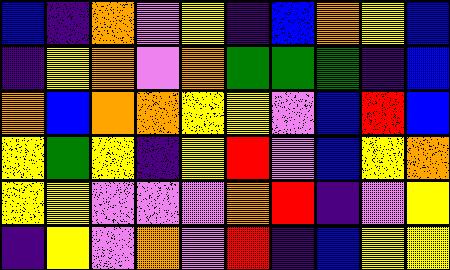[["blue", "indigo", "orange", "violet", "yellow", "indigo", "blue", "orange", "yellow", "blue"], ["indigo", "yellow", "orange", "violet", "orange", "green", "green", "green", "indigo", "blue"], ["orange", "blue", "orange", "orange", "yellow", "yellow", "violet", "blue", "red", "blue"], ["yellow", "green", "yellow", "indigo", "yellow", "red", "violet", "blue", "yellow", "orange"], ["yellow", "yellow", "violet", "violet", "violet", "orange", "red", "indigo", "violet", "yellow"], ["indigo", "yellow", "violet", "orange", "violet", "red", "indigo", "blue", "yellow", "yellow"]]